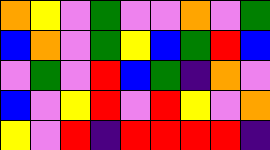[["orange", "yellow", "violet", "green", "violet", "violet", "orange", "violet", "green"], ["blue", "orange", "violet", "green", "yellow", "blue", "green", "red", "blue"], ["violet", "green", "violet", "red", "blue", "green", "indigo", "orange", "violet"], ["blue", "violet", "yellow", "red", "violet", "red", "yellow", "violet", "orange"], ["yellow", "violet", "red", "indigo", "red", "red", "red", "red", "indigo"]]